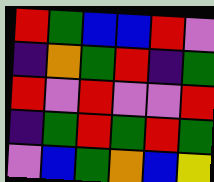[["red", "green", "blue", "blue", "red", "violet"], ["indigo", "orange", "green", "red", "indigo", "green"], ["red", "violet", "red", "violet", "violet", "red"], ["indigo", "green", "red", "green", "red", "green"], ["violet", "blue", "green", "orange", "blue", "yellow"]]